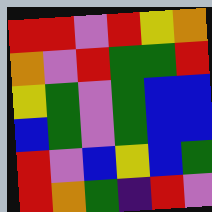[["red", "red", "violet", "red", "yellow", "orange"], ["orange", "violet", "red", "green", "green", "red"], ["yellow", "green", "violet", "green", "blue", "blue"], ["blue", "green", "violet", "green", "blue", "blue"], ["red", "violet", "blue", "yellow", "blue", "green"], ["red", "orange", "green", "indigo", "red", "violet"]]